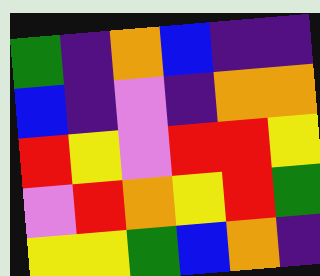[["green", "indigo", "orange", "blue", "indigo", "indigo"], ["blue", "indigo", "violet", "indigo", "orange", "orange"], ["red", "yellow", "violet", "red", "red", "yellow"], ["violet", "red", "orange", "yellow", "red", "green"], ["yellow", "yellow", "green", "blue", "orange", "indigo"]]